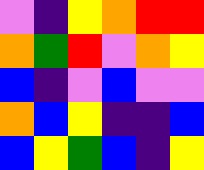[["violet", "indigo", "yellow", "orange", "red", "red"], ["orange", "green", "red", "violet", "orange", "yellow"], ["blue", "indigo", "violet", "blue", "violet", "violet"], ["orange", "blue", "yellow", "indigo", "indigo", "blue"], ["blue", "yellow", "green", "blue", "indigo", "yellow"]]